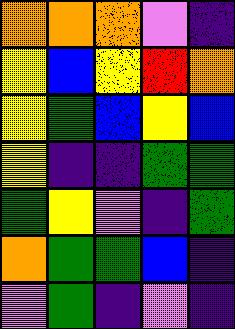[["orange", "orange", "orange", "violet", "indigo"], ["yellow", "blue", "yellow", "red", "orange"], ["yellow", "green", "blue", "yellow", "blue"], ["yellow", "indigo", "indigo", "green", "green"], ["green", "yellow", "violet", "indigo", "green"], ["orange", "green", "green", "blue", "indigo"], ["violet", "green", "indigo", "violet", "indigo"]]